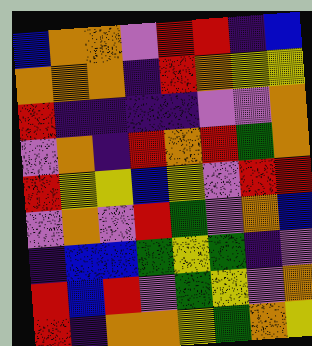[["blue", "orange", "orange", "violet", "red", "red", "indigo", "blue"], ["orange", "orange", "orange", "indigo", "red", "orange", "yellow", "yellow"], ["red", "indigo", "indigo", "indigo", "indigo", "violet", "violet", "orange"], ["violet", "orange", "indigo", "red", "orange", "red", "green", "orange"], ["red", "yellow", "yellow", "blue", "yellow", "violet", "red", "red"], ["violet", "orange", "violet", "red", "green", "violet", "orange", "blue"], ["indigo", "blue", "blue", "green", "yellow", "green", "indigo", "violet"], ["red", "blue", "red", "violet", "green", "yellow", "violet", "orange"], ["red", "indigo", "orange", "orange", "yellow", "green", "orange", "yellow"]]